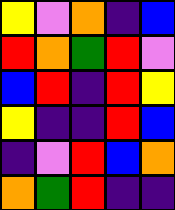[["yellow", "violet", "orange", "indigo", "blue"], ["red", "orange", "green", "red", "violet"], ["blue", "red", "indigo", "red", "yellow"], ["yellow", "indigo", "indigo", "red", "blue"], ["indigo", "violet", "red", "blue", "orange"], ["orange", "green", "red", "indigo", "indigo"]]